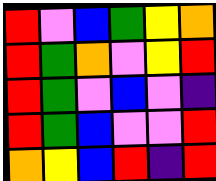[["red", "violet", "blue", "green", "yellow", "orange"], ["red", "green", "orange", "violet", "yellow", "red"], ["red", "green", "violet", "blue", "violet", "indigo"], ["red", "green", "blue", "violet", "violet", "red"], ["orange", "yellow", "blue", "red", "indigo", "red"]]